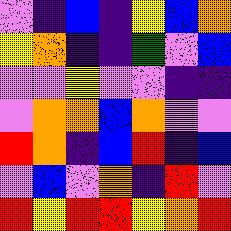[["violet", "indigo", "blue", "indigo", "yellow", "blue", "orange"], ["yellow", "orange", "indigo", "indigo", "green", "violet", "blue"], ["violet", "violet", "yellow", "violet", "violet", "indigo", "indigo"], ["violet", "orange", "orange", "blue", "orange", "violet", "violet"], ["red", "orange", "indigo", "blue", "red", "indigo", "blue"], ["violet", "blue", "violet", "orange", "indigo", "red", "violet"], ["red", "yellow", "red", "red", "yellow", "orange", "red"]]